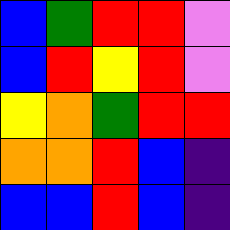[["blue", "green", "red", "red", "violet"], ["blue", "red", "yellow", "red", "violet"], ["yellow", "orange", "green", "red", "red"], ["orange", "orange", "red", "blue", "indigo"], ["blue", "blue", "red", "blue", "indigo"]]